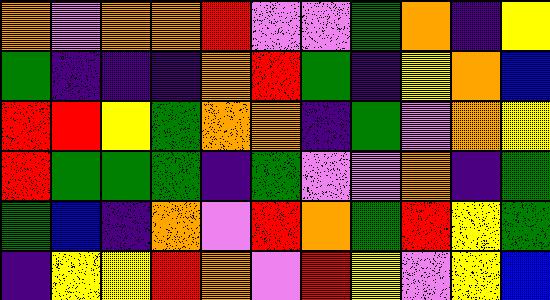[["orange", "violet", "orange", "orange", "red", "violet", "violet", "green", "orange", "indigo", "yellow"], ["green", "indigo", "indigo", "indigo", "orange", "red", "green", "indigo", "yellow", "orange", "blue"], ["red", "red", "yellow", "green", "orange", "orange", "indigo", "green", "violet", "orange", "yellow"], ["red", "green", "green", "green", "indigo", "green", "violet", "violet", "orange", "indigo", "green"], ["green", "blue", "indigo", "orange", "violet", "red", "orange", "green", "red", "yellow", "green"], ["indigo", "yellow", "yellow", "red", "orange", "violet", "red", "yellow", "violet", "yellow", "blue"]]